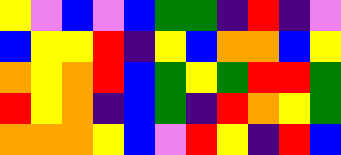[["yellow", "violet", "blue", "violet", "blue", "green", "green", "indigo", "red", "indigo", "violet"], ["blue", "yellow", "yellow", "red", "indigo", "yellow", "blue", "orange", "orange", "blue", "yellow"], ["orange", "yellow", "orange", "red", "blue", "green", "yellow", "green", "red", "red", "green"], ["red", "yellow", "orange", "indigo", "blue", "green", "indigo", "red", "orange", "yellow", "green"], ["orange", "orange", "orange", "yellow", "blue", "violet", "red", "yellow", "indigo", "red", "blue"]]